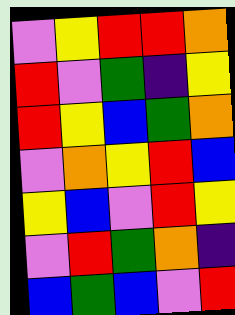[["violet", "yellow", "red", "red", "orange"], ["red", "violet", "green", "indigo", "yellow"], ["red", "yellow", "blue", "green", "orange"], ["violet", "orange", "yellow", "red", "blue"], ["yellow", "blue", "violet", "red", "yellow"], ["violet", "red", "green", "orange", "indigo"], ["blue", "green", "blue", "violet", "red"]]